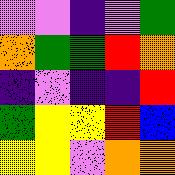[["violet", "violet", "indigo", "violet", "green"], ["orange", "green", "green", "red", "orange"], ["indigo", "violet", "indigo", "indigo", "red"], ["green", "yellow", "yellow", "red", "blue"], ["yellow", "yellow", "violet", "orange", "orange"]]